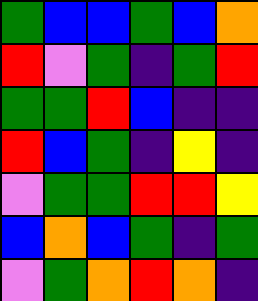[["green", "blue", "blue", "green", "blue", "orange"], ["red", "violet", "green", "indigo", "green", "red"], ["green", "green", "red", "blue", "indigo", "indigo"], ["red", "blue", "green", "indigo", "yellow", "indigo"], ["violet", "green", "green", "red", "red", "yellow"], ["blue", "orange", "blue", "green", "indigo", "green"], ["violet", "green", "orange", "red", "orange", "indigo"]]